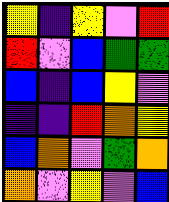[["yellow", "indigo", "yellow", "violet", "red"], ["red", "violet", "blue", "green", "green"], ["blue", "indigo", "blue", "yellow", "violet"], ["indigo", "indigo", "red", "orange", "yellow"], ["blue", "orange", "violet", "green", "orange"], ["orange", "violet", "yellow", "violet", "blue"]]